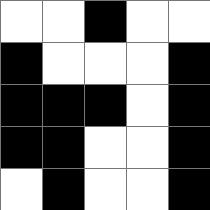[["white", "white", "black", "white", "white"], ["black", "white", "white", "white", "black"], ["black", "black", "black", "white", "black"], ["black", "black", "white", "white", "black"], ["white", "black", "white", "white", "black"]]